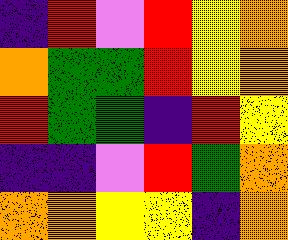[["indigo", "red", "violet", "red", "yellow", "orange"], ["orange", "green", "green", "red", "yellow", "orange"], ["red", "green", "green", "indigo", "red", "yellow"], ["indigo", "indigo", "violet", "red", "green", "orange"], ["orange", "orange", "yellow", "yellow", "indigo", "orange"]]